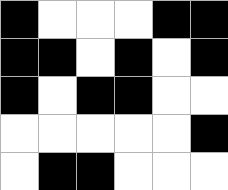[["black", "white", "white", "white", "black", "black"], ["black", "black", "white", "black", "white", "black"], ["black", "white", "black", "black", "white", "white"], ["white", "white", "white", "white", "white", "black"], ["white", "black", "black", "white", "white", "white"]]